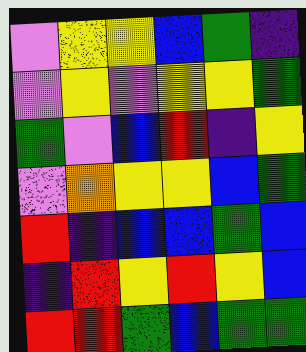[["violet", "yellow", "yellow", "blue", "green", "indigo"], ["violet", "yellow", "violet", "yellow", "yellow", "green"], ["green", "violet", "blue", "red", "indigo", "yellow"], ["violet", "orange", "yellow", "yellow", "blue", "green"], ["red", "indigo", "blue", "blue", "green", "blue"], ["indigo", "red", "yellow", "red", "yellow", "blue"], ["red", "red", "green", "blue", "green", "green"]]